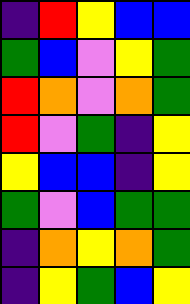[["indigo", "red", "yellow", "blue", "blue"], ["green", "blue", "violet", "yellow", "green"], ["red", "orange", "violet", "orange", "green"], ["red", "violet", "green", "indigo", "yellow"], ["yellow", "blue", "blue", "indigo", "yellow"], ["green", "violet", "blue", "green", "green"], ["indigo", "orange", "yellow", "orange", "green"], ["indigo", "yellow", "green", "blue", "yellow"]]